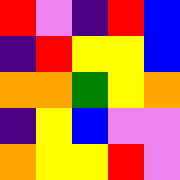[["red", "violet", "indigo", "red", "blue"], ["indigo", "red", "yellow", "yellow", "blue"], ["orange", "orange", "green", "yellow", "orange"], ["indigo", "yellow", "blue", "violet", "violet"], ["orange", "yellow", "yellow", "red", "violet"]]